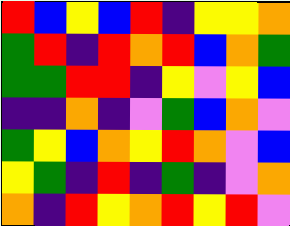[["red", "blue", "yellow", "blue", "red", "indigo", "yellow", "yellow", "orange"], ["green", "red", "indigo", "red", "orange", "red", "blue", "orange", "green"], ["green", "green", "red", "red", "indigo", "yellow", "violet", "yellow", "blue"], ["indigo", "indigo", "orange", "indigo", "violet", "green", "blue", "orange", "violet"], ["green", "yellow", "blue", "orange", "yellow", "red", "orange", "violet", "blue"], ["yellow", "green", "indigo", "red", "indigo", "green", "indigo", "violet", "orange"], ["orange", "indigo", "red", "yellow", "orange", "red", "yellow", "red", "violet"]]